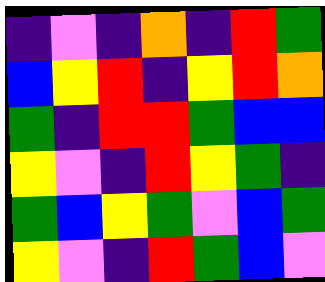[["indigo", "violet", "indigo", "orange", "indigo", "red", "green"], ["blue", "yellow", "red", "indigo", "yellow", "red", "orange"], ["green", "indigo", "red", "red", "green", "blue", "blue"], ["yellow", "violet", "indigo", "red", "yellow", "green", "indigo"], ["green", "blue", "yellow", "green", "violet", "blue", "green"], ["yellow", "violet", "indigo", "red", "green", "blue", "violet"]]